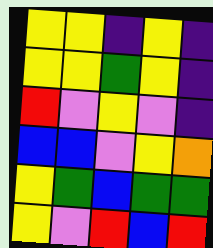[["yellow", "yellow", "indigo", "yellow", "indigo"], ["yellow", "yellow", "green", "yellow", "indigo"], ["red", "violet", "yellow", "violet", "indigo"], ["blue", "blue", "violet", "yellow", "orange"], ["yellow", "green", "blue", "green", "green"], ["yellow", "violet", "red", "blue", "red"]]